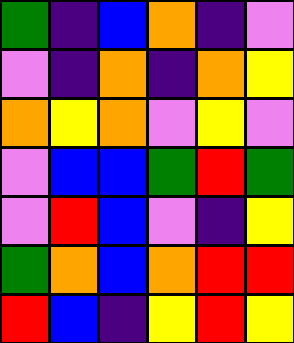[["green", "indigo", "blue", "orange", "indigo", "violet"], ["violet", "indigo", "orange", "indigo", "orange", "yellow"], ["orange", "yellow", "orange", "violet", "yellow", "violet"], ["violet", "blue", "blue", "green", "red", "green"], ["violet", "red", "blue", "violet", "indigo", "yellow"], ["green", "orange", "blue", "orange", "red", "red"], ["red", "blue", "indigo", "yellow", "red", "yellow"]]